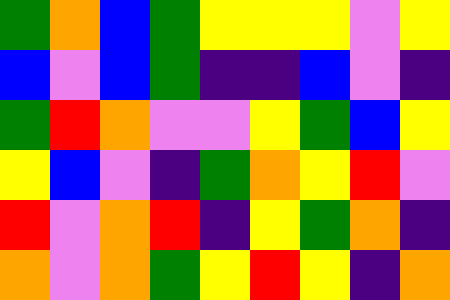[["green", "orange", "blue", "green", "yellow", "yellow", "yellow", "violet", "yellow"], ["blue", "violet", "blue", "green", "indigo", "indigo", "blue", "violet", "indigo"], ["green", "red", "orange", "violet", "violet", "yellow", "green", "blue", "yellow"], ["yellow", "blue", "violet", "indigo", "green", "orange", "yellow", "red", "violet"], ["red", "violet", "orange", "red", "indigo", "yellow", "green", "orange", "indigo"], ["orange", "violet", "orange", "green", "yellow", "red", "yellow", "indigo", "orange"]]